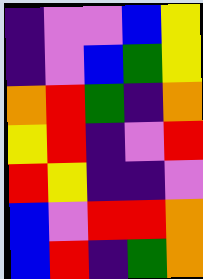[["indigo", "violet", "violet", "blue", "yellow"], ["indigo", "violet", "blue", "green", "yellow"], ["orange", "red", "green", "indigo", "orange"], ["yellow", "red", "indigo", "violet", "red"], ["red", "yellow", "indigo", "indigo", "violet"], ["blue", "violet", "red", "red", "orange"], ["blue", "red", "indigo", "green", "orange"]]